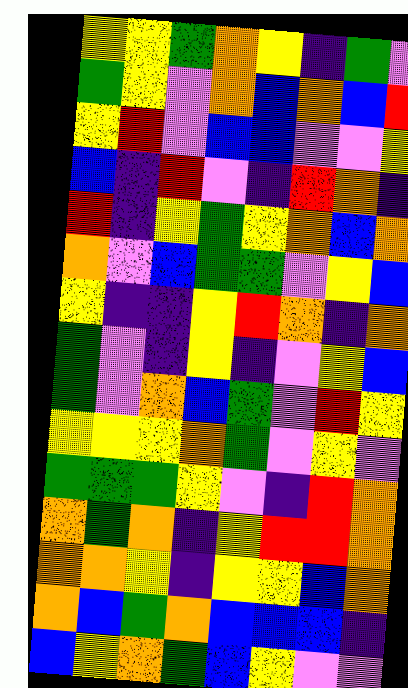[["yellow", "yellow", "green", "orange", "yellow", "indigo", "green", "violet"], ["green", "yellow", "violet", "orange", "blue", "orange", "blue", "red"], ["yellow", "red", "violet", "blue", "blue", "violet", "violet", "yellow"], ["blue", "indigo", "red", "violet", "indigo", "red", "orange", "indigo"], ["red", "indigo", "yellow", "green", "yellow", "orange", "blue", "orange"], ["orange", "violet", "blue", "green", "green", "violet", "yellow", "blue"], ["yellow", "indigo", "indigo", "yellow", "red", "orange", "indigo", "orange"], ["green", "violet", "indigo", "yellow", "indigo", "violet", "yellow", "blue"], ["green", "violet", "orange", "blue", "green", "violet", "red", "yellow"], ["yellow", "yellow", "yellow", "orange", "green", "violet", "yellow", "violet"], ["green", "green", "green", "yellow", "violet", "indigo", "red", "orange"], ["orange", "green", "orange", "indigo", "yellow", "red", "red", "orange"], ["orange", "orange", "yellow", "indigo", "yellow", "yellow", "blue", "orange"], ["orange", "blue", "green", "orange", "blue", "blue", "blue", "indigo"], ["blue", "yellow", "orange", "green", "blue", "yellow", "violet", "violet"]]